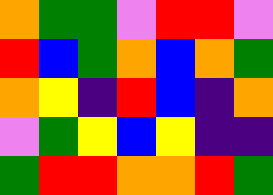[["orange", "green", "green", "violet", "red", "red", "violet"], ["red", "blue", "green", "orange", "blue", "orange", "green"], ["orange", "yellow", "indigo", "red", "blue", "indigo", "orange"], ["violet", "green", "yellow", "blue", "yellow", "indigo", "indigo"], ["green", "red", "red", "orange", "orange", "red", "green"]]